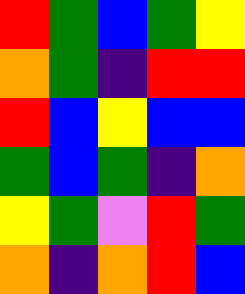[["red", "green", "blue", "green", "yellow"], ["orange", "green", "indigo", "red", "red"], ["red", "blue", "yellow", "blue", "blue"], ["green", "blue", "green", "indigo", "orange"], ["yellow", "green", "violet", "red", "green"], ["orange", "indigo", "orange", "red", "blue"]]